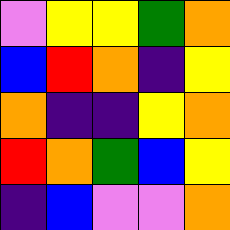[["violet", "yellow", "yellow", "green", "orange"], ["blue", "red", "orange", "indigo", "yellow"], ["orange", "indigo", "indigo", "yellow", "orange"], ["red", "orange", "green", "blue", "yellow"], ["indigo", "blue", "violet", "violet", "orange"]]